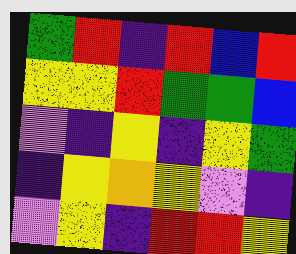[["green", "red", "indigo", "red", "blue", "red"], ["yellow", "yellow", "red", "green", "green", "blue"], ["violet", "indigo", "yellow", "indigo", "yellow", "green"], ["indigo", "yellow", "orange", "yellow", "violet", "indigo"], ["violet", "yellow", "indigo", "red", "red", "yellow"]]